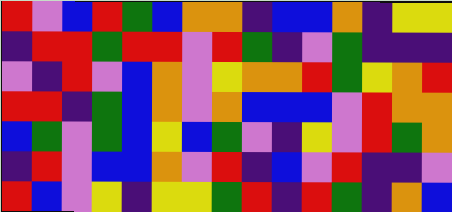[["red", "violet", "blue", "red", "green", "blue", "orange", "orange", "indigo", "blue", "blue", "orange", "indigo", "yellow", "yellow"], ["indigo", "red", "red", "green", "red", "red", "violet", "red", "green", "indigo", "violet", "green", "indigo", "indigo", "indigo"], ["violet", "indigo", "red", "violet", "blue", "orange", "violet", "yellow", "orange", "orange", "red", "green", "yellow", "orange", "red"], ["red", "red", "indigo", "green", "blue", "orange", "violet", "orange", "blue", "blue", "blue", "violet", "red", "orange", "orange"], ["blue", "green", "violet", "green", "blue", "yellow", "blue", "green", "violet", "indigo", "yellow", "violet", "red", "green", "orange"], ["indigo", "red", "violet", "blue", "blue", "orange", "violet", "red", "indigo", "blue", "violet", "red", "indigo", "indigo", "violet"], ["red", "blue", "violet", "yellow", "indigo", "yellow", "yellow", "green", "red", "indigo", "red", "green", "indigo", "orange", "blue"]]